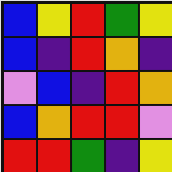[["blue", "yellow", "red", "green", "yellow"], ["blue", "indigo", "red", "orange", "indigo"], ["violet", "blue", "indigo", "red", "orange"], ["blue", "orange", "red", "red", "violet"], ["red", "red", "green", "indigo", "yellow"]]